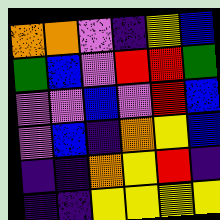[["orange", "orange", "violet", "indigo", "yellow", "blue"], ["green", "blue", "violet", "red", "red", "green"], ["violet", "violet", "blue", "violet", "red", "blue"], ["violet", "blue", "indigo", "orange", "yellow", "blue"], ["indigo", "indigo", "orange", "yellow", "red", "indigo"], ["indigo", "indigo", "yellow", "yellow", "yellow", "yellow"]]